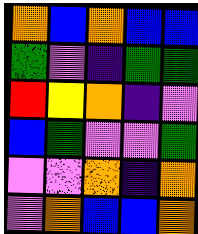[["orange", "blue", "orange", "blue", "blue"], ["green", "violet", "indigo", "green", "green"], ["red", "yellow", "orange", "indigo", "violet"], ["blue", "green", "violet", "violet", "green"], ["violet", "violet", "orange", "indigo", "orange"], ["violet", "orange", "blue", "blue", "orange"]]